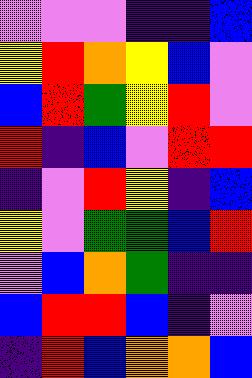[["violet", "violet", "violet", "indigo", "indigo", "blue"], ["yellow", "red", "orange", "yellow", "blue", "violet"], ["blue", "red", "green", "yellow", "red", "violet"], ["red", "indigo", "blue", "violet", "red", "red"], ["indigo", "violet", "red", "yellow", "indigo", "blue"], ["yellow", "violet", "green", "green", "blue", "red"], ["violet", "blue", "orange", "green", "indigo", "indigo"], ["blue", "red", "red", "blue", "indigo", "violet"], ["indigo", "red", "blue", "orange", "orange", "blue"]]